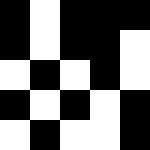[["black", "white", "black", "black", "black"], ["black", "white", "black", "black", "white"], ["white", "black", "white", "black", "white"], ["black", "white", "black", "white", "black"], ["white", "black", "white", "white", "black"]]